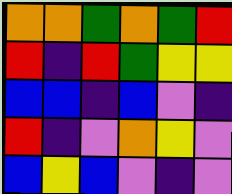[["orange", "orange", "green", "orange", "green", "red"], ["red", "indigo", "red", "green", "yellow", "yellow"], ["blue", "blue", "indigo", "blue", "violet", "indigo"], ["red", "indigo", "violet", "orange", "yellow", "violet"], ["blue", "yellow", "blue", "violet", "indigo", "violet"]]